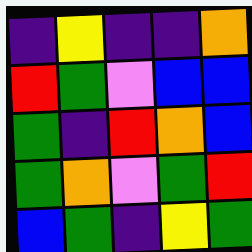[["indigo", "yellow", "indigo", "indigo", "orange"], ["red", "green", "violet", "blue", "blue"], ["green", "indigo", "red", "orange", "blue"], ["green", "orange", "violet", "green", "red"], ["blue", "green", "indigo", "yellow", "green"]]